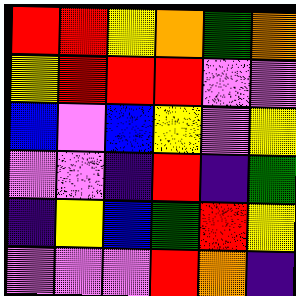[["red", "red", "yellow", "orange", "green", "orange"], ["yellow", "red", "red", "red", "violet", "violet"], ["blue", "violet", "blue", "yellow", "violet", "yellow"], ["violet", "violet", "indigo", "red", "indigo", "green"], ["indigo", "yellow", "blue", "green", "red", "yellow"], ["violet", "violet", "violet", "red", "orange", "indigo"]]